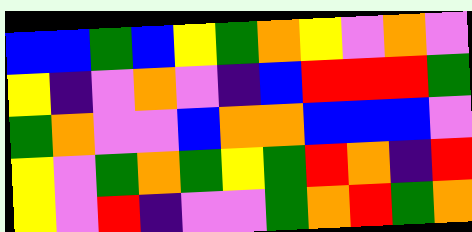[["blue", "blue", "green", "blue", "yellow", "green", "orange", "yellow", "violet", "orange", "violet"], ["yellow", "indigo", "violet", "orange", "violet", "indigo", "blue", "red", "red", "red", "green"], ["green", "orange", "violet", "violet", "blue", "orange", "orange", "blue", "blue", "blue", "violet"], ["yellow", "violet", "green", "orange", "green", "yellow", "green", "red", "orange", "indigo", "red"], ["yellow", "violet", "red", "indigo", "violet", "violet", "green", "orange", "red", "green", "orange"]]